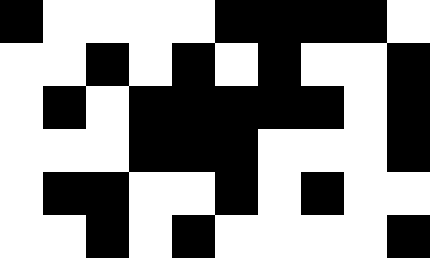[["black", "white", "white", "white", "white", "black", "black", "black", "black", "white"], ["white", "white", "black", "white", "black", "white", "black", "white", "white", "black"], ["white", "black", "white", "black", "black", "black", "black", "black", "white", "black"], ["white", "white", "white", "black", "black", "black", "white", "white", "white", "black"], ["white", "black", "black", "white", "white", "black", "white", "black", "white", "white"], ["white", "white", "black", "white", "black", "white", "white", "white", "white", "black"]]